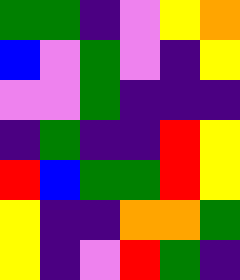[["green", "green", "indigo", "violet", "yellow", "orange"], ["blue", "violet", "green", "violet", "indigo", "yellow"], ["violet", "violet", "green", "indigo", "indigo", "indigo"], ["indigo", "green", "indigo", "indigo", "red", "yellow"], ["red", "blue", "green", "green", "red", "yellow"], ["yellow", "indigo", "indigo", "orange", "orange", "green"], ["yellow", "indigo", "violet", "red", "green", "indigo"]]